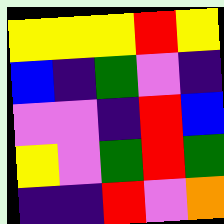[["yellow", "yellow", "yellow", "red", "yellow"], ["blue", "indigo", "green", "violet", "indigo"], ["violet", "violet", "indigo", "red", "blue"], ["yellow", "violet", "green", "red", "green"], ["indigo", "indigo", "red", "violet", "orange"]]